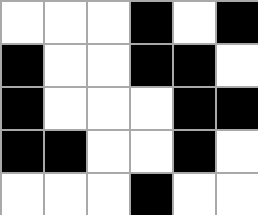[["white", "white", "white", "black", "white", "black"], ["black", "white", "white", "black", "black", "white"], ["black", "white", "white", "white", "black", "black"], ["black", "black", "white", "white", "black", "white"], ["white", "white", "white", "black", "white", "white"]]